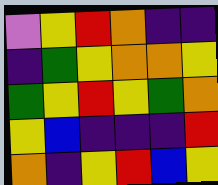[["violet", "yellow", "red", "orange", "indigo", "indigo"], ["indigo", "green", "yellow", "orange", "orange", "yellow"], ["green", "yellow", "red", "yellow", "green", "orange"], ["yellow", "blue", "indigo", "indigo", "indigo", "red"], ["orange", "indigo", "yellow", "red", "blue", "yellow"]]